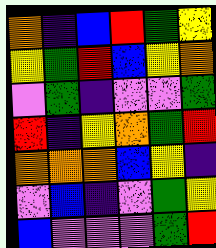[["orange", "indigo", "blue", "red", "green", "yellow"], ["yellow", "green", "red", "blue", "yellow", "orange"], ["violet", "green", "indigo", "violet", "violet", "green"], ["red", "indigo", "yellow", "orange", "green", "red"], ["orange", "orange", "orange", "blue", "yellow", "indigo"], ["violet", "blue", "indigo", "violet", "green", "yellow"], ["blue", "violet", "violet", "violet", "green", "red"]]